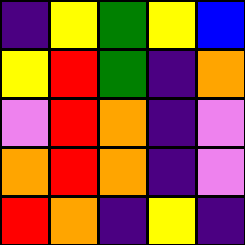[["indigo", "yellow", "green", "yellow", "blue"], ["yellow", "red", "green", "indigo", "orange"], ["violet", "red", "orange", "indigo", "violet"], ["orange", "red", "orange", "indigo", "violet"], ["red", "orange", "indigo", "yellow", "indigo"]]